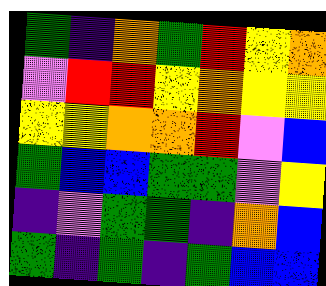[["green", "indigo", "orange", "green", "red", "yellow", "orange"], ["violet", "red", "red", "yellow", "orange", "yellow", "yellow"], ["yellow", "yellow", "orange", "orange", "red", "violet", "blue"], ["green", "blue", "blue", "green", "green", "violet", "yellow"], ["indigo", "violet", "green", "green", "indigo", "orange", "blue"], ["green", "indigo", "green", "indigo", "green", "blue", "blue"]]